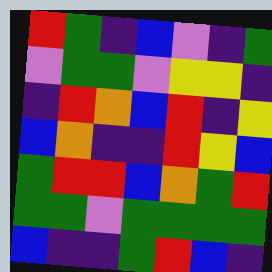[["red", "green", "indigo", "blue", "violet", "indigo", "green"], ["violet", "green", "green", "violet", "yellow", "yellow", "indigo"], ["indigo", "red", "orange", "blue", "red", "indigo", "yellow"], ["blue", "orange", "indigo", "indigo", "red", "yellow", "blue"], ["green", "red", "red", "blue", "orange", "green", "red"], ["green", "green", "violet", "green", "green", "green", "green"], ["blue", "indigo", "indigo", "green", "red", "blue", "indigo"]]